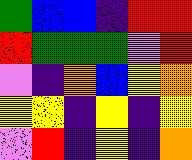[["green", "blue", "blue", "indigo", "red", "red"], ["red", "green", "green", "green", "violet", "red"], ["violet", "indigo", "orange", "blue", "yellow", "orange"], ["yellow", "yellow", "indigo", "yellow", "indigo", "yellow"], ["violet", "red", "indigo", "yellow", "indigo", "orange"]]